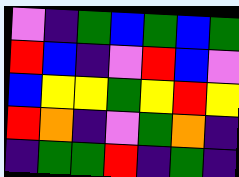[["violet", "indigo", "green", "blue", "green", "blue", "green"], ["red", "blue", "indigo", "violet", "red", "blue", "violet"], ["blue", "yellow", "yellow", "green", "yellow", "red", "yellow"], ["red", "orange", "indigo", "violet", "green", "orange", "indigo"], ["indigo", "green", "green", "red", "indigo", "green", "indigo"]]